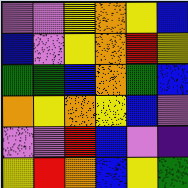[["violet", "violet", "yellow", "orange", "yellow", "blue"], ["blue", "violet", "yellow", "orange", "red", "yellow"], ["green", "green", "blue", "orange", "green", "blue"], ["orange", "yellow", "orange", "yellow", "blue", "violet"], ["violet", "violet", "red", "blue", "violet", "indigo"], ["yellow", "red", "orange", "blue", "yellow", "green"]]